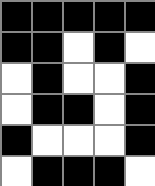[["black", "black", "black", "black", "black"], ["black", "black", "white", "black", "white"], ["white", "black", "white", "white", "black"], ["white", "black", "black", "white", "black"], ["black", "white", "white", "white", "black"], ["white", "black", "black", "black", "white"]]